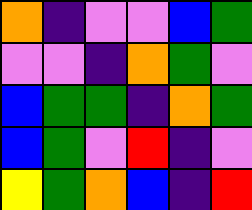[["orange", "indigo", "violet", "violet", "blue", "green"], ["violet", "violet", "indigo", "orange", "green", "violet"], ["blue", "green", "green", "indigo", "orange", "green"], ["blue", "green", "violet", "red", "indigo", "violet"], ["yellow", "green", "orange", "blue", "indigo", "red"]]